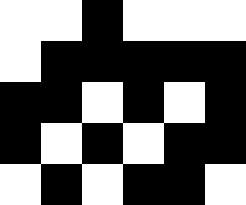[["white", "white", "black", "white", "white", "white"], ["white", "black", "black", "black", "black", "black"], ["black", "black", "white", "black", "white", "black"], ["black", "white", "black", "white", "black", "black"], ["white", "black", "white", "black", "black", "white"]]